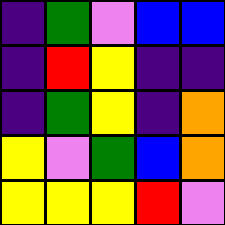[["indigo", "green", "violet", "blue", "blue"], ["indigo", "red", "yellow", "indigo", "indigo"], ["indigo", "green", "yellow", "indigo", "orange"], ["yellow", "violet", "green", "blue", "orange"], ["yellow", "yellow", "yellow", "red", "violet"]]